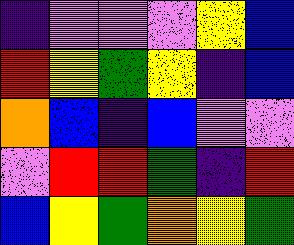[["indigo", "violet", "violet", "violet", "yellow", "blue"], ["red", "yellow", "green", "yellow", "indigo", "blue"], ["orange", "blue", "indigo", "blue", "violet", "violet"], ["violet", "red", "red", "green", "indigo", "red"], ["blue", "yellow", "green", "orange", "yellow", "green"]]